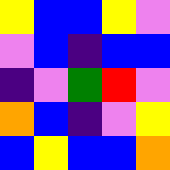[["yellow", "blue", "blue", "yellow", "violet"], ["violet", "blue", "indigo", "blue", "blue"], ["indigo", "violet", "green", "red", "violet"], ["orange", "blue", "indigo", "violet", "yellow"], ["blue", "yellow", "blue", "blue", "orange"]]